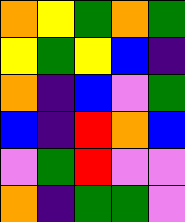[["orange", "yellow", "green", "orange", "green"], ["yellow", "green", "yellow", "blue", "indigo"], ["orange", "indigo", "blue", "violet", "green"], ["blue", "indigo", "red", "orange", "blue"], ["violet", "green", "red", "violet", "violet"], ["orange", "indigo", "green", "green", "violet"]]